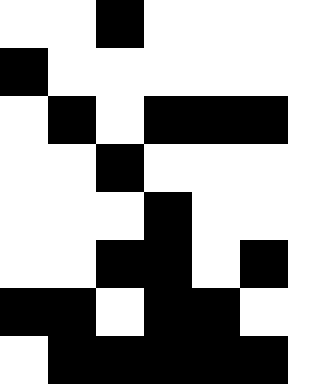[["white", "white", "black", "white", "white", "white", "white"], ["black", "white", "white", "white", "white", "white", "white"], ["white", "black", "white", "black", "black", "black", "white"], ["white", "white", "black", "white", "white", "white", "white"], ["white", "white", "white", "black", "white", "white", "white"], ["white", "white", "black", "black", "white", "black", "white"], ["black", "black", "white", "black", "black", "white", "white"], ["white", "black", "black", "black", "black", "black", "white"]]